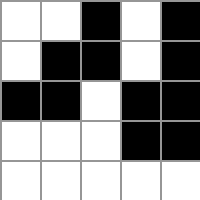[["white", "white", "black", "white", "black"], ["white", "black", "black", "white", "black"], ["black", "black", "white", "black", "black"], ["white", "white", "white", "black", "black"], ["white", "white", "white", "white", "white"]]